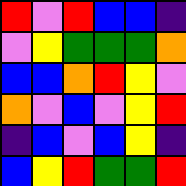[["red", "violet", "red", "blue", "blue", "indigo"], ["violet", "yellow", "green", "green", "green", "orange"], ["blue", "blue", "orange", "red", "yellow", "violet"], ["orange", "violet", "blue", "violet", "yellow", "red"], ["indigo", "blue", "violet", "blue", "yellow", "indigo"], ["blue", "yellow", "red", "green", "green", "red"]]